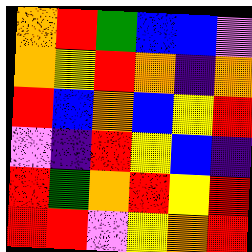[["orange", "red", "green", "blue", "blue", "violet"], ["orange", "yellow", "red", "orange", "indigo", "orange"], ["red", "blue", "orange", "blue", "yellow", "red"], ["violet", "indigo", "red", "yellow", "blue", "indigo"], ["red", "green", "orange", "red", "yellow", "red"], ["red", "red", "violet", "yellow", "orange", "red"]]